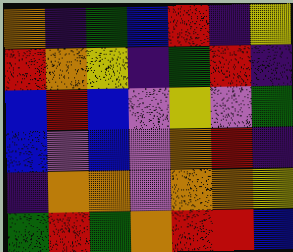[["orange", "indigo", "green", "blue", "red", "indigo", "yellow"], ["red", "orange", "yellow", "indigo", "green", "red", "indigo"], ["blue", "red", "blue", "violet", "yellow", "violet", "green"], ["blue", "violet", "blue", "violet", "orange", "red", "indigo"], ["indigo", "orange", "orange", "violet", "orange", "orange", "yellow"], ["green", "red", "green", "orange", "red", "red", "blue"]]